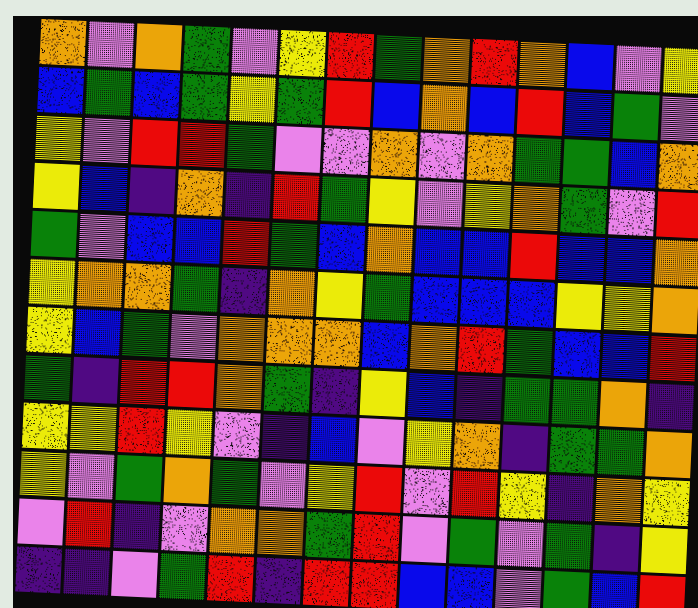[["orange", "violet", "orange", "green", "violet", "yellow", "red", "green", "orange", "red", "orange", "blue", "violet", "yellow"], ["blue", "green", "blue", "green", "yellow", "green", "red", "blue", "orange", "blue", "red", "blue", "green", "violet"], ["yellow", "violet", "red", "red", "green", "violet", "violet", "orange", "violet", "orange", "green", "green", "blue", "orange"], ["yellow", "blue", "indigo", "orange", "indigo", "red", "green", "yellow", "violet", "yellow", "orange", "green", "violet", "red"], ["green", "violet", "blue", "blue", "red", "green", "blue", "orange", "blue", "blue", "red", "blue", "blue", "orange"], ["yellow", "orange", "orange", "green", "indigo", "orange", "yellow", "green", "blue", "blue", "blue", "yellow", "yellow", "orange"], ["yellow", "blue", "green", "violet", "orange", "orange", "orange", "blue", "orange", "red", "green", "blue", "blue", "red"], ["green", "indigo", "red", "red", "orange", "green", "indigo", "yellow", "blue", "indigo", "green", "green", "orange", "indigo"], ["yellow", "yellow", "red", "yellow", "violet", "indigo", "blue", "violet", "yellow", "orange", "indigo", "green", "green", "orange"], ["yellow", "violet", "green", "orange", "green", "violet", "yellow", "red", "violet", "red", "yellow", "indigo", "orange", "yellow"], ["violet", "red", "indigo", "violet", "orange", "orange", "green", "red", "violet", "green", "violet", "green", "indigo", "yellow"], ["indigo", "indigo", "violet", "green", "red", "indigo", "red", "red", "blue", "blue", "violet", "green", "blue", "red"]]